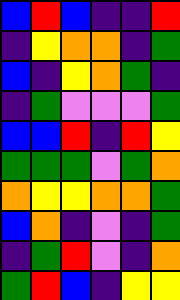[["blue", "red", "blue", "indigo", "indigo", "red"], ["indigo", "yellow", "orange", "orange", "indigo", "green"], ["blue", "indigo", "yellow", "orange", "green", "indigo"], ["indigo", "green", "violet", "violet", "violet", "green"], ["blue", "blue", "red", "indigo", "red", "yellow"], ["green", "green", "green", "violet", "green", "orange"], ["orange", "yellow", "yellow", "orange", "orange", "green"], ["blue", "orange", "indigo", "violet", "indigo", "green"], ["indigo", "green", "red", "violet", "indigo", "orange"], ["green", "red", "blue", "indigo", "yellow", "yellow"]]